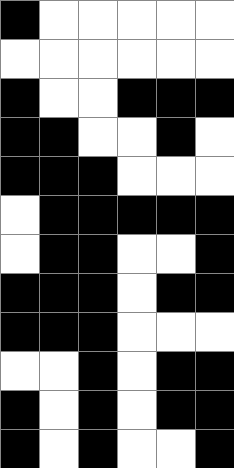[["black", "white", "white", "white", "white", "white"], ["white", "white", "white", "white", "white", "white"], ["black", "white", "white", "black", "black", "black"], ["black", "black", "white", "white", "black", "white"], ["black", "black", "black", "white", "white", "white"], ["white", "black", "black", "black", "black", "black"], ["white", "black", "black", "white", "white", "black"], ["black", "black", "black", "white", "black", "black"], ["black", "black", "black", "white", "white", "white"], ["white", "white", "black", "white", "black", "black"], ["black", "white", "black", "white", "black", "black"], ["black", "white", "black", "white", "white", "black"]]